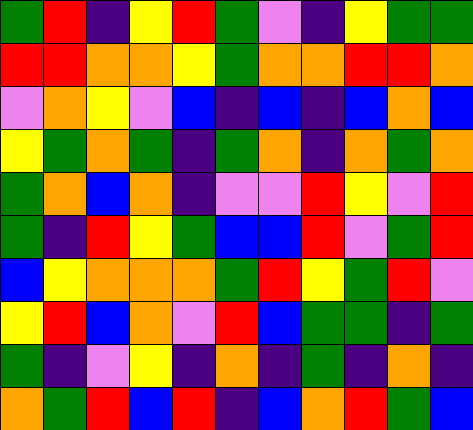[["green", "red", "indigo", "yellow", "red", "green", "violet", "indigo", "yellow", "green", "green"], ["red", "red", "orange", "orange", "yellow", "green", "orange", "orange", "red", "red", "orange"], ["violet", "orange", "yellow", "violet", "blue", "indigo", "blue", "indigo", "blue", "orange", "blue"], ["yellow", "green", "orange", "green", "indigo", "green", "orange", "indigo", "orange", "green", "orange"], ["green", "orange", "blue", "orange", "indigo", "violet", "violet", "red", "yellow", "violet", "red"], ["green", "indigo", "red", "yellow", "green", "blue", "blue", "red", "violet", "green", "red"], ["blue", "yellow", "orange", "orange", "orange", "green", "red", "yellow", "green", "red", "violet"], ["yellow", "red", "blue", "orange", "violet", "red", "blue", "green", "green", "indigo", "green"], ["green", "indigo", "violet", "yellow", "indigo", "orange", "indigo", "green", "indigo", "orange", "indigo"], ["orange", "green", "red", "blue", "red", "indigo", "blue", "orange", "red", "green", "blue"]]